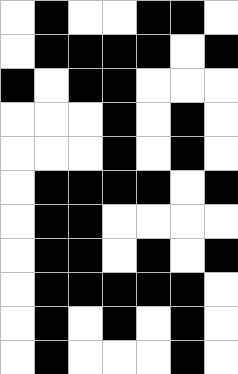[["white", "black", "white", "white", "black", "black", "white"], ["white", "black", "black", "black", "black", "white", "black"], ["black", "white", "black", "black", "white", "white", "white"], ["white", "white", "white", "black", "white", "black", "white"], ["white", "white", "white", "black", "white", "black", "white"], ["white", "black", "black", "black", "black", "white", "black"], ["white", "black", "black", "white", "white", "white", "white"], ["white", "black", "black", "white", "black", "white", "black"], ["white", "black", "black", "black", "black", "black", "white"], ["white", "black", "white", "black", "white", "black", "white"], ["white", "black", "white", "white", "white", "black", "white"]]